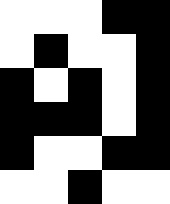[["white", "white", "white", "black", "black"], ["white", "black", "white", "white", "black"], ["black", "white", "black", "white", "black"], ["black", "black", "black", "white", "black"], ["black", "white", "white", "black", "black"], ["white", "white", "black", "white", "white"]]